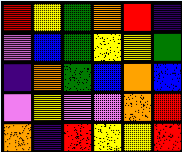[["red", "yellow", "green", "orange", "red", "indigo"], ["violet", "blue", "green", "yellow", "yellow", "green"], ["indigo", "orange", "green", "blue", "orange", "blue"], ["violet", "yellow", "violet", "violet", "orange", "red"], ["orange", "indigo", "red", "yellow", "yellow", "red"]]